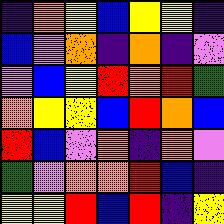[["indigo", "orange", "yellow", "blue", "yellow", "yellow", "indigo"], ["blue", "violet", "orange", "indigo", "orange", "indigo", "violet"], ["violet", "blue", "yellow", "red", "orange", "red", "green"], ["orange", "yellow", "yellow", "blue", "red", "orange", "blue"], ["red", "blue", "violet", "orange", "indigo", "orange", "violet"], ["green", "violet", "orange", "orange", "red", "blue", "indigo"], ["yellow", "yellow", "red", "blue", "red", "indigo", "yellow"]]